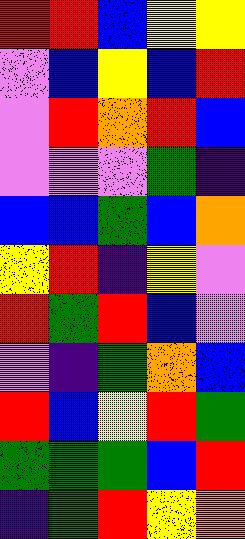[["red", "red", "blue", "yellow", "yellow"], ["violet", "blue", "yellow", "blue", "red"], ["violet", "red", "orange", "red", "blue"], ["violet", "violet", "violet", "green", "indigo"], ["blue", "blue", "green", "blue", "orange"], ["yellow", "red", "indigo", "yellow", "violet"], ["red", "green", "red", "blue", "violet"], ["violet", "indigo", "green", "orange", "blue"], ["red", "blue", "yellow", "red", "green"], ["green", "green", "green", "blue", "red"], ["indigo", "green", "red", "yellow", "orange"]]